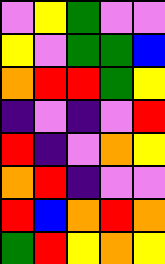[["violet", "yellow", "green", "violet", "violet"], ["yellow", "violet", "green", "green", "blue"], ["orange", "red", "red", "green", "yellow"], ["indigo", "violet", "indigo", "violet", "red"], ["red", "indigo", "violet", "orange", "yellow"], ["orange", "red", "indigo", "violet", "violet"], ["red", "blue", "orange", "red", "orange"], ["green", "red", "yellow", "orange", "yellow"]]